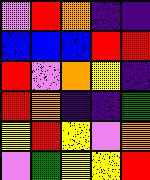[["violet", "red", "orange", "indigo", "indigo"], ["blue", "blue", "blue", "red", "red"], ["red", "violet", "orange", "yellow", "indigo"], ["red", "orange", "indigo", "indigo", "green"], ["yellow", "red", "yellow", "violet", "orange"], ["violet", "green", "yellow", "yellow", "red"]]